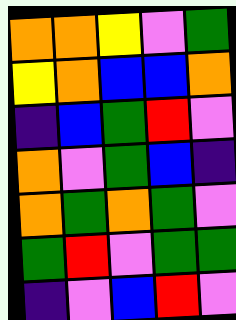[["orange", "orange", "yellow", "violet", "green"], ["yellow", "orange", "blue", "blue", "orange"], ["indigo", "blue", "green", "red", "violet"], ["orange", "violet", "green", "blue", "indigo"], ["orange", "green", "orange", "green", "violet"], ["green", "red", "violet", "green", "green"], ["indigo", "violet", "blue", "red", "violet"]]